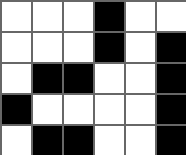[["white", "white", "white", "black", "white", "white"], ["white", "white", "white", "black", "white", "black"], ["white", "black", "black", "white", "white", "black"], ["black", "white", "white", "white", "white", "black"], ["white", "black", "black", "white", "white", "black"]]